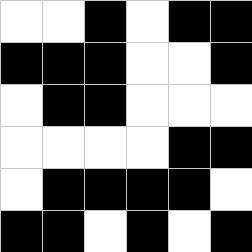[["white", "white", "black", "white", "black", "black"], ["black", "black", "black", "white", "white", "black"], ["white", "black", "black", "white", "white", "white"], ["white", "white", "white", "white", "black", "black"], ["white", "black", "black", "black", "black", "white"], ["black", "black", "white", "black", "white", "black"]]